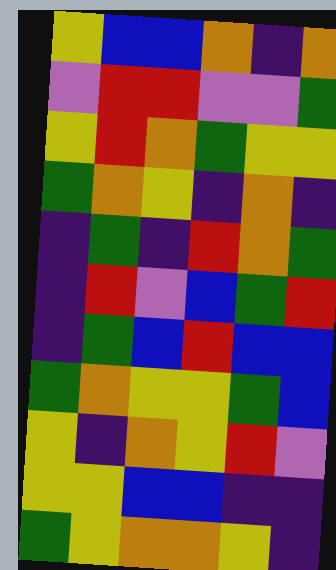[["yellow", "blue", "blue", "orange", "indigo", "orange"], ["violet", "red", "red", "violet", "violet", "green"], ["yellow", "red", "orange", "green", "yellow", "yellow"], ["green", "orange", "yellow", "indigo", "orange", "indigo"], ["indigo", "green", "indigo", "red", "orange", "green"], ["indigo", "red", "violet", "blue", "green", "red"], ["indigo", "green", "blue", "red", "blue", "blue"], ["green", "orange", "yellow", "yellow", "green", "blue"], ["yellow", "indigo", "orange", "yellow", "red", "violet"], ["yellow", "yellow", "blue", "blue", "indigo", "indigo"], ["green", "yellow", "orange", "orange", "yellow", "indigo"]]